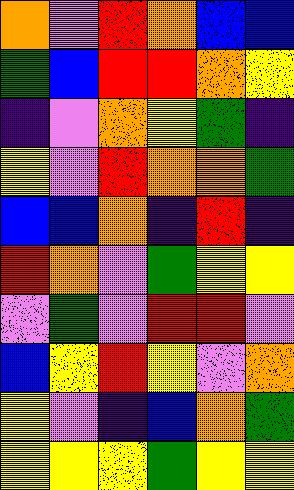[["orange", "violet", "red", "orange", "blue", "blue"], ["green", "blue", "red", "red", "orange", "yellow"], ["indigo", "violet", "orange", "yellow", "green", "indigo"], ["yellow", "violet", "red", "orange", "orange", "green"], ["blue", "blue", "orange", "indigo", "red", "indigo"], ["red", "orange", "violet", "green", "yellow", "yellow"], ["violet", "green", "violet", "red", "red", "violet"], ["blue", "yellow", "red", "yellow", "violet", "orange"], ["yellow", "violet", "indigo", "blue", "orange", "green"], ["yellow", "yellow", "yellow", "green", "yellow", "yellow"]]